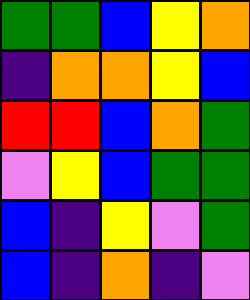[["green", "green", "blue", "yellow", "orange"], ["indigo", "orange", "orange", "yellow", "blue"], ["red", "red", "blue", "orange", "green"], ["violet", "yellow", "blue", "green", "green"], ["blue", "indigo", "yellow", "violet", "green"], ["blue", "indigo", "orange", "indigo", "violet"]]